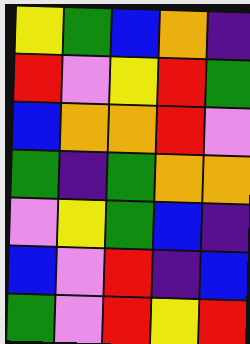[["yellow", "green", "blue", "orange", "indigo"], ["red", "violet", "yellow", "red", "green"], ["blue", "orange", "orange", "red", "violet"], ["green", "indigo", "green", "orange", "orange"], ["violet", "yellow", "green", "blue", "indigo"], ["blue", "violet", "red", "indigo", "blue"], ["green", "violet", "red", "yellow", "red"]]